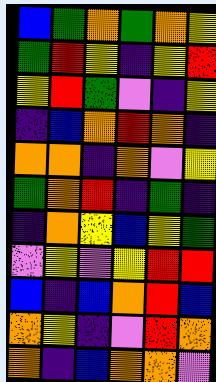[["blue", "green", "orange", "green", "orange", "yellow"], ["green", "red", "yellow", "indigo", "yellow", "red"], ["yellow", "red", "green", "violet", "indigo", "yellow"], ["indigo", "blue", "orange", "red", "orange", "indigo"], ["orange", "orange", "indigo", "orange", "violet", "yellow"], ["green", "orange", "red", "indigo", "green", "indigo"], ["indigo", "orange", "yellow", "blue", "yellow", "green"], ["violet", "yellow", "violet", "yellow", "red", "red"], ["blue", "indigo", "blue", "orange", "red", "blue"], ["orange", "yellow", "indigo", "violet", "red", "orange"], ["orange", "indigo", "blue", "orange", "orange", "violet"]]